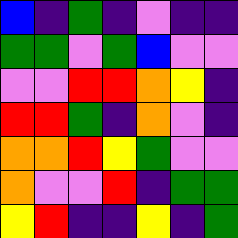[["blue", "indigo", "green", "indigo", "violet", "indigo", "indigo"], ["green", "green", "violet", "green", "blue", "violet", "violet"], ["violet", "violet", "red", "red", "orange", "yellow", "indigo"], ["red", "red", "green", "indigo", "orange", "violet", "indigo"], ["orange", "orange", "red", "yellow", "green", "violet", "violet"], ["orange", "violet", "violet", "red", "indigo", "green", "green"], ["yellow", "red", "indigo", "indigo", "yellow", "indigo", "green"]]